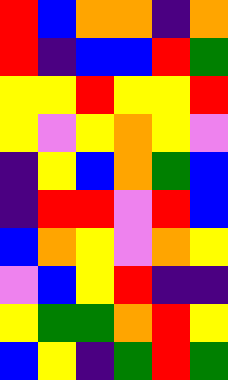[["red", "blue", "orange", "orange", "indigo", "orange"], ["red", "indigo", "blue", "blue", "red", "green"], ["yellow", "yellow", "red", "yellow", "yellow", "red"], ["yellow", "violet", "yellow", "orange", "yellow", "violet"], ["indigo", "yellow", "blue", "orange", "green", "blue"], ["indigo", "red", "red", "violet", "red", "blue"], ["blue", "orange", "yellow", "violet", "orange", "yellow"], ["violet", "blue", "yellow", "red", "indigo", "indigo"], ["yellow", "green", "green", "orange", "red", "yellow"], ["blue", "yellow", "indigo", "green", "red", "green"]]